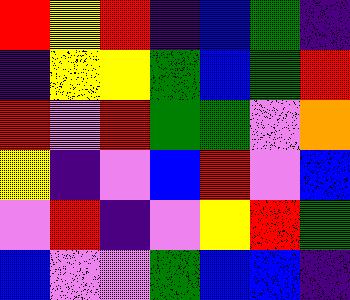[["red", "yellow", "red", "indigo", "blue", "green", "indigo"], ["indigo", "yellow", "yellow", "green", "blue", "green", "red"], ["red", "violet", "red", "green", "green", "violet", "orange"], ["yellow", "indigo", "violet", "blue", "red", "violet", "blue"], ["violet", "red", "indigo", "violet", "yellow", "red", "green"], ["blue", "violet", "violet", "green", "blue", "blue", "indigo"]]